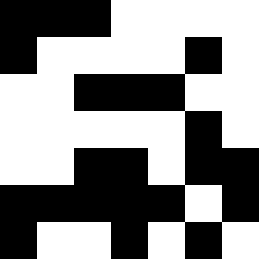[["black", "black", "black", "white", "white", "white", "white"], ["black", "white", "white", "white", "white", "black", "white"], ["white", "white", "black", "black", "black", "white", "white"], ["white", "white", "white", "white", "white", "black", "white"], ["white", "white", "black", "black", "white", "black", "black"], ["black", "black", "black", "black", "black", "white", "black"], ["black", "white", "white", "black", "white", "black", "white"]]